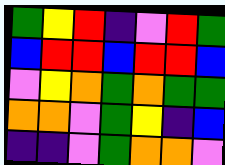[["green", "yellow", "red", "indigo", "violet", "red", "green"], ["blue", "red", "red", "blue", "red", "red", "blue"], ["violet", "yellow", "orange", "green", "orange", "green", "green"], ["orange", "orange", "violet", "green", "yellow", "indigo", "blue"], ["indigo", "indigo", "violet", "green", "orange", "orange", "violet"]]